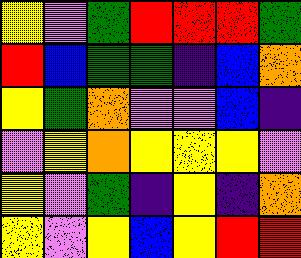[["yellow", "violet", "green", "red", "red", "red", "green"], ["red", "blue", "green", "green", "indigo", "blue", "orange"], ["yellow", "green", "orange", "violet", "violet", "blue", "indigo"], ["violet", "yellow", "orange", "yellow", "yellow", "yellow", "violet"], ["yellow", "violet", "green", "indigo", "yellow", "indigo", "orange"], ["yellow", "violet", "yellow", "blue", "yellow", "red", "red"]]